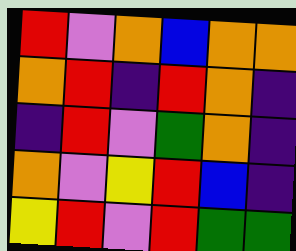[["red", "violet", "orange", "blue", "orange", "orange"], ["orange", "red", "indigo", "red", "orange", "indigo"], ["indigo", "red", "violet", "green", "orange", "indigo"], ["orange", "violet", "yellow", "red", "blue", "indigo"], ["yellow", "red", "violet", "red", "green", "green"]]